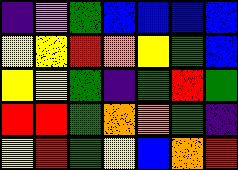[["indigo", "violet", "green", "blue", "blue", "blue", "blue"], ["yellow", "yellow", "red", "orange", "yellow", "green", "blue"], ["yellow", "yellow", "green", "indigo", "green", "red", "green"], ["red", "red", "green", "orange", "orange", "green", "indigo"], ["yellow", "red", "green", "yellow", "blue", "orange", "red"]]